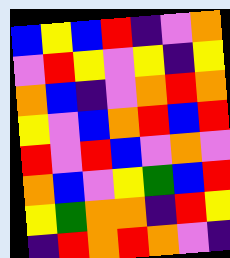[["blue", "yellow", "blue", "red", "indigo", "violet", "orange"], ["violet", "red", "yellow", "violet", "yellow", "indigo", "yellow"], ["orange", "blue", "indigo", "violet", "orange", "red", "orange"], ["yellow", "violet", "blue", "orange", "red", "blue", "red"], ["red", "violet", "red", "blue", "violet", "orange", "violet"], ["orange", "blue", "violet", "yellow", "green", "blue", "red"], ["yellow", "green", "orange", "orange", "indigo", "red", "yellow"], ["indigo", "red", "orange", "red", "orange", "violet", "indigo"]]